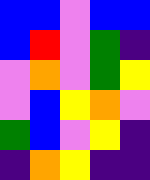[["blue", "blue", "violet", "blue", "blue"], ["blue", "red", "violet", "green", "indigo"], ["violet", "orange", "violet", "green", "yellow"], ["violet", "blue", "yellow", "orange", "violet"], ["green", "blue", "violet", "yellow", "indigo"], ["indigo", "orange", "yellow", "indigo", "indigo"]]